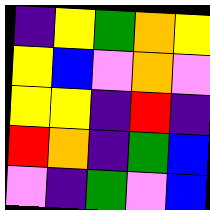[["indigo", "yellow", "green", "orange", "yellow"], ["yellow", "blue", "violet", "orange", "violet"], ["yellow", "yellow", "indigo", "red", "indigo"], ["red", "orange", "indigo", "green", "blue"], ["violet", "indigo", "green", "violet", "blue"]]